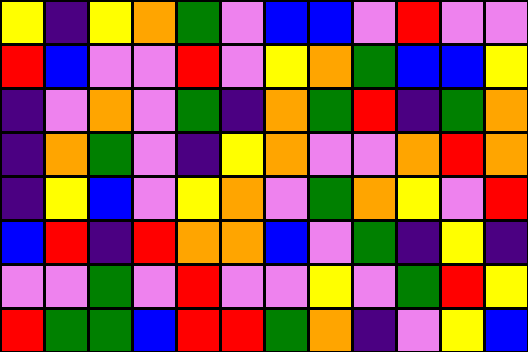[["yellow", "indigo", "yellow", "orange", "green", "violet", "blue", "blue", "violet", "red", "violet", "violet"], ["red", "blue", "violet", "violet", "red", "violet", "yellow", "orange", "green", "blue", "blue", "yellow"], ["indigo", "violet", "orange", "violet", "green", "indigo", "orange", "green", "red", "indigo", "green", "orange"], ["indigo", "orange", "green", "violet", "indigo", "yellow", "orange", "violet", "violet", "orange", "red", "orange"], ["indigo", "yellow", "blue", "violet", "yellow", "orange", "violet", "green", "orange", "yellow", "violet", "red"], ["blue", "red", "indigo", "red", "orange", "orange", "blue", "violet", "green", "indigo", "yellow", "indigo"], ["violet", "violet", "green", "violet", "red", "violet", "violet", "yellow", "violet", "green", "red", "yellow"], ["red", "green", "green", "blue", "red", "red", "green", "orange", "indigo", "violet", "yellow", "blue"]]